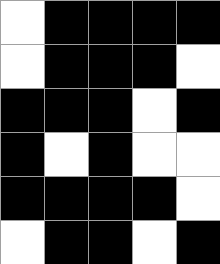[["white", "black", "black", "black", "black"], ["white", "black", "black", "black", "white"], ["black", "black", "black", "white", "black"], ["black", "white", "black", "white", "white"], ["black", "black", "black", "black", "white"], ["white", "black", "black", "white", "black"]]